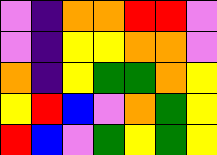[["violet", "indigo", "orange", "orange", "red", "red", "violet"], ["violet", "indigo", "yellow", "yellow", "orange", "orange", "violet"], ["orange", "indigo", "yellow", "green", "green", "orange", "yellow"], ["yellow", "red", "blue", "violet", "orange", "green", "yellow"], ["red", "blue", "violet", "green", "yellow", "green", "yellow"]]